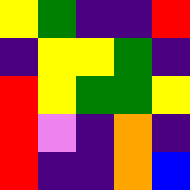[["yellow", "green", "indigo", "indigo", "red"], ["indigo", "yellow", "yellow", "green", "indigo"], ["red", "yellow", "green", "green", "yellow"], ["red", "violet", "indigo", "orange", "indigo"], ["red", "indigo", "indigo", "orange", "blue"]]